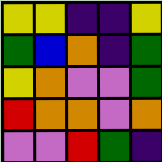[["yellow", "yellow", "indigo", "indigo", "yellow"], ["green", "blue", "orange", "indigo", "green"], ["yellow", "orange", "violet", "violet", "green"], ["red", "orange", "orange", "violet", "orange"], ["violet", "violet", "red", "green", "indigo"]]